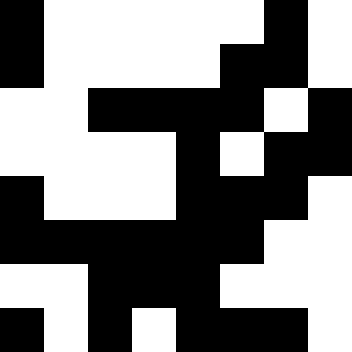[["black", "white", "white", "white", "white", "white", "black", "white"], ["black", "white", "white", "white", "white", "black", "black", "white"], ["white", "white", "black", "black", "black", "black", "white", "black"], ["white", "white", "white", "white", "black", "white", "black", "black"], ["black", "white", "white", "white", "black", "black", "black", "white"], ["black", "black", "black", "black", "black", "black", "white", "white"], ["white", "white", "black", "black", "black", "white", "white", "white"], ["black", "white", "black", "white", "black", "black", "black", "white"]]